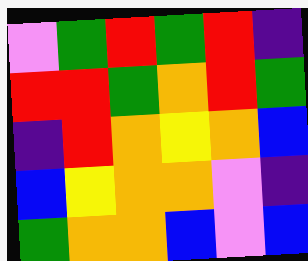[["violet", "green", "red", "green", "red", "indigo"], ["red", "red", "green", "orange", "red", "green"], ["indigo", "red", "orange", "yellow", "orange", "blue"], ["blue", "yellow", "orange", "orange", "violet", "indigo"], ["green", "orange", "orange", "blue", "violet", "blue"]]